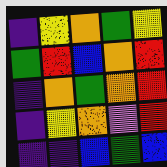[["indigo", "yellow", "orange", "green", "yellow"], ["green", "red", "blue", "orange", "red"], ["indigo", "orange", "green", "orange", "red"], ["indigo", "yellow", "orange", "violet", "red"], ["indigo", "indigo", "blue", "green", "blue"]]